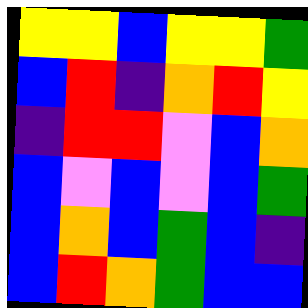[["yellow", "yellow", "blue", "yellow", "yellow", "green"], ["blue", "red", "indigo", "orange", "red", "yellow"], ["indigo", "red", "red", "violet", "blue", "orange"], ["blue", "violet", "blue", "violet", "blue", "green"], ["blue", "orange", "blue", "green", "blue", "indigo"], ["blue", "red", "orange", "green", "blue", "blue"]]